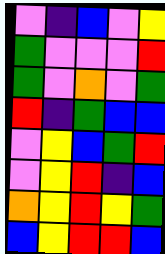[["violet", "indigo", "blue", "violet", "yellow"], ["green", "violet", "violet", "violet", "red"], ["green", "violet", "orange", "violet", "green"], ["red", "indigo", "green", "blue", "blue"], ["violet", "yellow", "blue", "green", "red"], ["violet", "yellow", "red", "indigo", "blue"], ["orange", "yellow", "red", "yellow", "green"], ["blue", "yellow", "red", "red", "blue"]]